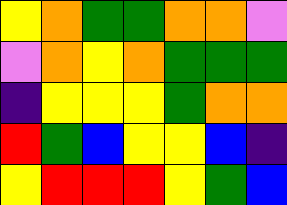[["yellow", "orange", "green", "green", "orange", "orange", "violet"], ["violet", "orange", "yellow", "orange", "green", "green", "green"], ["indigo", "yellow", "yellow", "yellow", "green", "orange", "orange"], ["red", "green", "blue", "yellow", "yellow", "blue", "indigo"], ["yellow", "red", "red", "red", "yellow", "green", "blue"]]